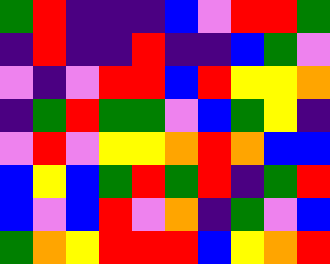[["green", "red", "indigo", "indigo", "indigo", "blue", "violet", "red", "red", "green"], ["indigo", "red", "indigo", "indigo", "red", "indigo", "indigo", "blue", "green", "violet"], ["violet", "indigo", "violet", "red", "red", "blue", "red", "yellow", "yellow", "orange"], ["indigo", "green", "red", "green", "green", "violet", "blue", "green", "yellow", "indigo"], ["violet", "red", "violet", "yellow", "yellow", "orange", "red", "orange", "blue", "blue"], ["blue", "yellow", "blue", "green", "red", "green", "red", "indigo", "green", "red"], ["blue", "violet", "blue", "red", "violet", "orange", "indigo", "green", "violet", "blue"], ["green", "orange", "yellow", "red", "red", "red", "blue", "yellow", "orange", "red"]]